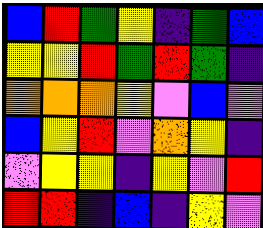[["blue", "red", "green", "yellow", "indigo", "green", "blue"], ["yellow", "yellow", "red", "green", "red", "green", "indigo"], ["orange", "orange", "orange", "yellow", "violet", "blue", "violet"], ["blue", "yellow", "red", "violet", "orange", "yellow", "indigo"], ["violet", "yellow", "yellow", "indigo", "yellow", "violet", "red"], ["red", "red", "indigo", "blue", "indigo", "yellow", "violet"]]